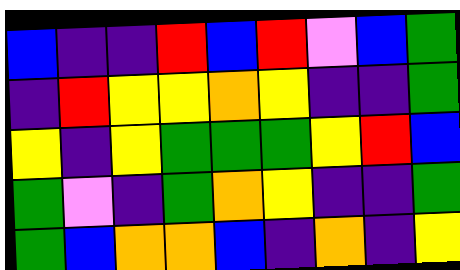[["blue", "indigo", "indigo", "red", "blue", "red", "violet", "blue", "green"], ["indigo", "red", "yellow", "yellow", "orange", "yellow", "indigo", "indigo", "green"], ["yellow", "indigo", "yellow", "green", "green", "green", "yellow", "red", "blue"], ["green", "violet", "indigo", "green", "orange", "yellow", "indigo", "indigo", "green"], ["green", "blue", "orange", "orange", "blue", "indigo", "orange", "indigo", "yellow"]]